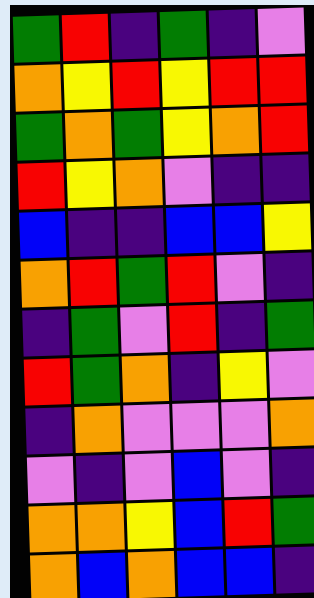[["green", "red", "indigo", "green", "indigo", "violet"], ["orange", "yellow", "red", "yellow", "red", "red"], ["green", "orange", "green", "yellow", "orange", "red"], ["red", "yellow", "orange", "violet", "indigo", "indigo"], ["blue", "indigo", "indigo", "blue", "blue", "yellow"], ["orange", "red", "green", "red", "violet", "indigo"], ["indigo", "green", "violet", "red", "indigo", "green"], ["red", "green", "orange", "indigo", "yellow", "violet"], ["indigo", "orange", "violet", "violet", "violet", "orange"], ["violet", "indigo", "violet", "blue", "violet", "indigo"], ["orange", "orange", "yellow", "blue", "red", "green"], ["orange", "blue", "orange", "blue", "blue", "indigo"]]